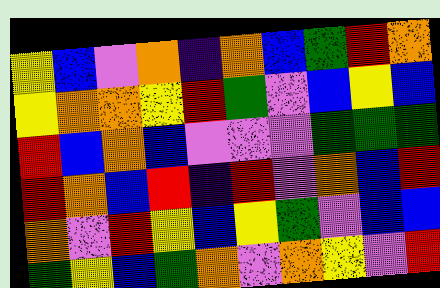[["yellow", "blue", "violet", "orange", "indigo", "orange", "blue", "green", "red", "orange"], ["yellow", "orange", "orange", "yellow", "red", "green", "violet", "blue", "yellow", "blue"], ["red", "blue", "orange", "blue", "violet", "violet", "violet", "green", "green", "green"], ["red", "orange", "blue", "red", "indigo", "red", "violet", "orange", "blue", "red"], ["orange", "violet", "red", "yellow", "blue", "yellow", "green", "violet", "blue", "blue"], ["green", "yellow", "blue", "green", "orange", "violet", "orange", "yellow", "violet", "red"]]